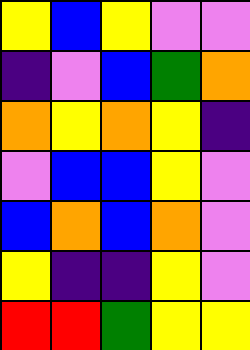[["yellow", "blue", "yellow", "violet", "violet"], ["indigo", "violet", "blue", "green", "orange"], ["orange", "yellow", "orange", "yellow", "indigo"], ["violet", "blue", "blue", "yellow", "violet"], ["blue", "orange", "blue", "orange", "violet"], ["yellow", "indigo", "indigo", "yellow", "violet"], ["red", "red", "green", "yellow", "yellow"]]